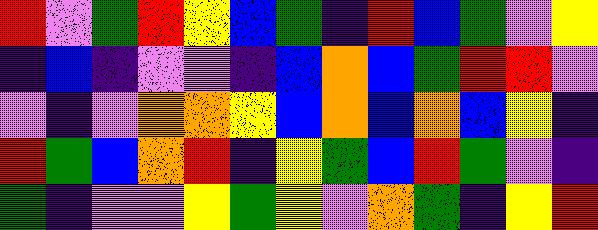[["red", "violet", "green", "red", "yellow", "blue", "green", "indigo", "red", "blue", "green", "violet", "yellow"], ["indigo", "blue", "indigo", "violet", "violet", "indigo", "blue", "orange", "blue", "green", "red", "red", "violet"], ["violet", "indigo", "violet", "orange", "orange", "yellow", "blue", "orange", "blue", "orange", "blue", "yellow", "indigo"], ["red", "green", "blue", "orange", "red", "indigo", "yellow", "green", "blue", "red", "green", "violet", "indigo"], ["green", "indigo", "violet", "violet", "yellow", "green", "yellow", "violet", "orange", "green", "indigo", "yellow", "red"]]